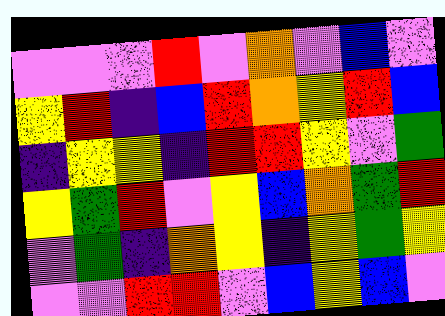[["violet", "violet", "violet", "red", "violet", "orange", "violet", "blue", "violet"], ["yellow", "red", "indigo", "blue", "red", "orange", "yellow", "red", "blue"], ["indigo", "yellow", "yellow", "indigo", "red", "red", "yellow", "violet", "green"], ["yellow", "green", "red", "violet", "yellow", "blue", "orange", "green", "red"], ["violet", "green", "indigo", "orange", "yellow", "indigo", "yellow", "green", "yellow"], ["violet", "violet", "red", "red", "violet", "blue", "yellow", "blue", "violet"]]